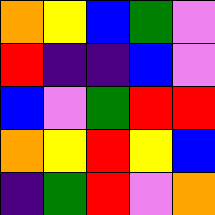[["orange", "yellow", "blue", "green", "violet"], ["red", "indigo", "indigo", "blue", "violet"], ["blue", "violet", "green", "red", "red"], ["orange", "yellow", "red", "yellow", "blue"], ["indigo", "green", "red", "violet", "orange"]]